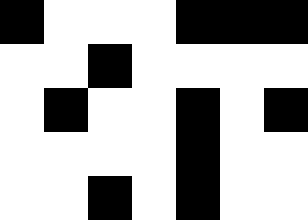[["black", "white", "white", "white", "black", "black", "black"], ["white", "white", "black", "white", "white", "white", "white"], ["white", "black", "white", "white", "black", "white", "black"], ["white", "white", "white", "white", "black", "white", "white"], ["white", "white", "black", "white", "black", "white", "white"]]